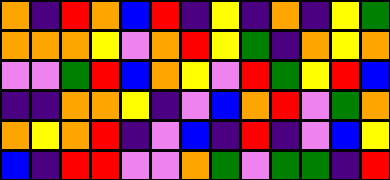[["orange", "indigo", "red", "orange", "blue", "red", "indigo", "yellow", "indigo", "orange", "indigo", "yellow", "green"], ["orange", "orange", "orange", "yellow", "violet", "orange", "red", "yellow", "green", "indigo", "orange", "yellow", "orange"], ["violet", "violet", "green", "red", "blue", "orange", "yellow", "violet", "red", "green", "yellow", "red", "blue"], ["indigo", "indigo", "orange", "orange", "yellow", "indigo", "violet", "blue", "orange", "red", "violet", "green", "orange"], ["orange", "yellow", "orange", "red", "indigo", "violet", "blue", "indigo", "red", "indigo", "violet", "blue", "yellow"], ["blue", "indigo", "red", "red", "violet", "violet", "orange", "green", "violet", "green", "green", "indigo", "red"]]